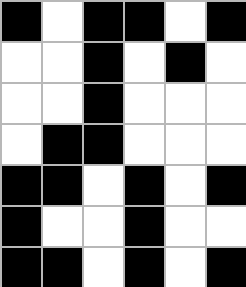[["black", "white", "black", "black", "white", "black"], ["white", "white", "black", "white", "black", "white"], ["white", "white", "black", "white", "white", "white"], ["white", "black", "black", "white", "white", "white"], ["black", "black", "white", "black", "white", "black"], ["black", "white", "white", "black", "white", "white"], ["black", "black", "white", "black", "white", "black"]]